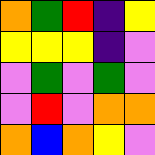[["orange", "green", "red", "indigo", "yellow"], ["yellow", "yellow", "yellow", "indigo", "violet"], ["violet", "green", "violet", "green", "violet"], ["violet", "red", "violet", "orange", "orange"], ["orange", "blue", "orange", "yellow", "violet"]]